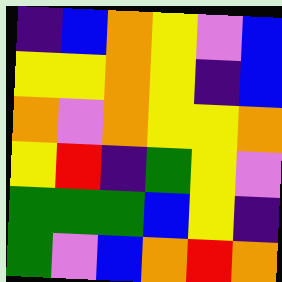[["indigo", "blue", "orange", "yellow", "violet", "blue"], ["yellow", "yellow", "orange", "yellow", "indigo", "blue"], ["orange", "violet", "orange", "yellow", "yellow", "orange"], ["yellow", "red", "indigo", "green", "yellow", "violet"], ["green", "green", "green", "blue", "yellow", "indigo"], ["green", "violet", "blue", "orange", "red", "orange"]]